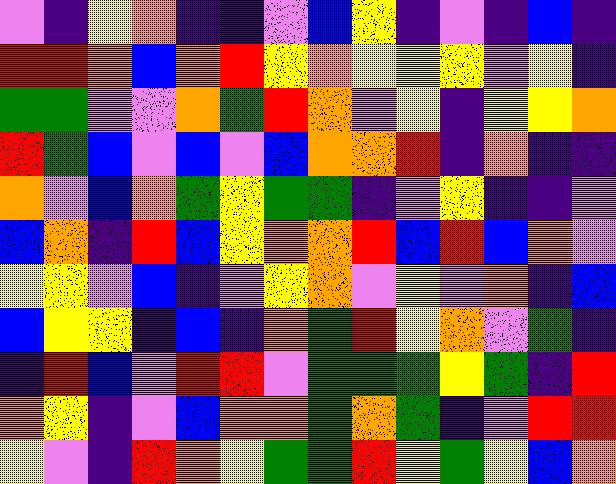[["violet", "indigo", "yellow", "orange", "indigo", "indigo", "violet", "blue", "yellow", "indigo", "violet", "indigo", "blue", "indigo"], ["red", "red", "orange", "blue", "orange", "red", "yellow", "orange", "yellow", "yellow", "yellow", "violet", "yellow", "indigo"], ["green", "green", "violet", "violet", "orange", "green", "red", "orange", "violet", "yellow", "indigo", "yellow", "yellow", "orange"], ["red", "green", "blue", "violet", "blue", "violet", "blue", "orange", "orange", "red", "indigo", "orange", "indigo", "indigo"], ["orange", "violet", "blue", "orange", "green", "yellow", "green", "green", "indigo", "violet", "yellow", "indigo", "indigo", "violet"], ["blue", "orange", "indigo", "red", "blue", "yellow", "orange", "orange", "red", "blue", "red", "blue", "orange", "violet"], ["yellow", "yellow", "violet", "blue", "indigo", "violet", "yellow", "orange", "violet", "yellow", "violet", "orange", "indigo", "blue"], ["blue", "yellow", "yellow", "indigo", "blue", "indigo", "orange", "green", "red", "yellow", "orange", "violet", "green", "indigo"], ["indigo", "red", "blue", "violet", "red", "red", "violet", "green", "green", "green", "yellow", "green", "indigo", "red"], ["orange", "yellow", "indigo", "violet", "blue", "orange", "orange", "green", "orange", "green", "indigo", "violet", "red", "red"], ["yellow", "violet", "indigo", "red", "orange", "yellow", "green", "green", "red", "yellow", "green", "yellow", "blue", "orange"]]